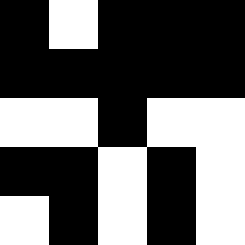[["black", "white", "black", "black", "black"], ["black", "black", "black", "black", "black"], ["white", "white", "black", "white", "white"], ["black", "black", "white", "black", "white"], ["white", "black", "white", "black", "white"]]